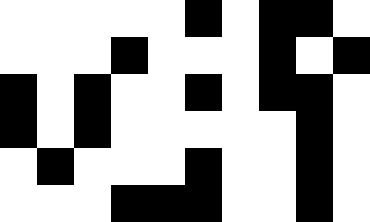[["white", "white", "white", "white", "white", "black", "white", "black", "black", "white"], ["white", "white", "white", "black", "white", "white", "white", "black", "white", "black"], ["black", "white", "black", "white", "white", "black", "white", "black", "black", "white"], ["black", "white", "black", "white", "white", "white", "white", "white", "black", "white"], ["white", "black", "white", "white", "white", "black", "white", "white", "black", "white"], ["white", "white", "white", "black", "black", "black", "white", "white", "black", "white"]]